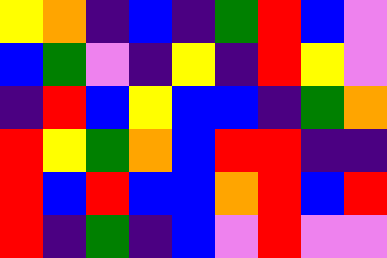[["yellow", "orange", "indigo", "blue", "indigo", "green", "red", "blue", "violet"], ["blue", "green", "violet", "indigo", "yellow", "indigo", "red", "yellow", "violet"], ["indigo", "red", "blue", "yellow", "blue", "blue", "indigo", "green", "orange"], ["red", "yellow", "green", "orange", "blue", "red", "red", "indigo", "indigo"], ["red", "blue", "red", "blue", "blue", "orange", "red", "blue", "red"], ["red", "indigo", "green", "indigo", "blue", "violet", "red", "violet", "violet"]]